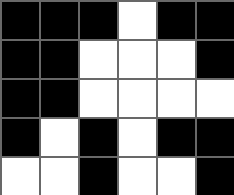[["black", "black", "black", "white", "black", "black"], ["black", "black", "white", "white", "white", "black"], ["black", "black", "white", "white", "white", "white"], ["black", "white", "black", "white", "black", "black"], ["white", "white", "black", "white", "white", "black"]]